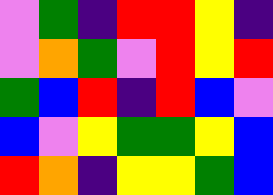[["violet", "green", "indigo", "red", "red", "yellow", "indigo"], ["violet", "orange", "green", "violet", "red", "yellow", "red"], ["green", "blue", "red", "indigo", "red", "blue", "violet"], ["blue", "violet", "yellow", "green", "green", "yellow", "blue"], ["red", "orange", "indigo", "yellow", "yellow", "green", "blue"]]